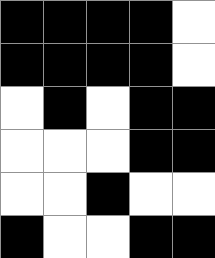[["black", "black", "black", "black", "white"], ["black", "black", "black", "black", "white"], ["white", "black", "white", "black", "black"], ["white", "white", "white", "black", "black"], ["white", "white", "black", "white", "white"], ["black", "white", "white", "black", "black"]]